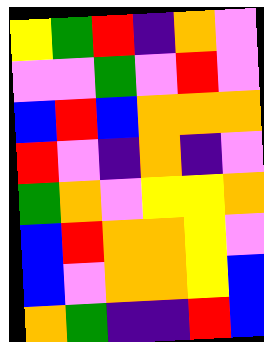[["yellow", "green", "red", "indigo", "orange", "violet"], ["violet", "violet", "green", "violet", "red", "violet"], ["blue", "red", "blue", "orange", "orange", "orange"], ["red", "violet", "indigo", "orange", "indigo", "violet"], ["green", "orange", "violet", "yellow", "yellow", "orange"], ["blue", "red", "orange", "orange", "yellow", "violet"], ["blue", "violet", "orange", "orange", "yellow", "blue"], ["orange", "green", "indigo", "indigo", "red", "blue"]]